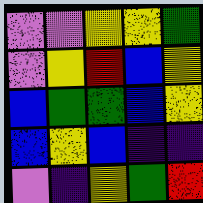[["violet", "violet", "yellow", "yellow", "green"], ["violet", "yellow", "red", "blue", "yellow"], ["blue", "green", "green", "blue", "yellow"], ["blue", "yellow", "blue", "indigo", "indigo"], ["violet", "indigo", "yellow", "green", "red"]]